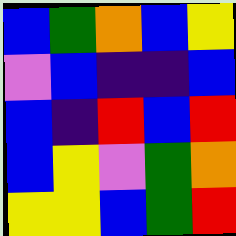[["blue", "green", "orange", "blue", "yellow"], ["violet", "blue", "indigo", "indigo", "blue"], ["blue", "indigo", "red", "blue", "red"], ["blue", "yellow", "violet", "green", "orange"], ["yellow", "yellow", "blue", "green", "red"]]